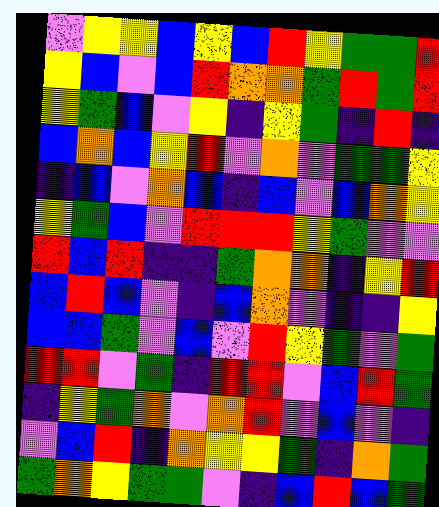[["violet", "yellow", "yellow", "blue", "yellow", "blue", "red", "yellow", "green", "green", "red"], ["yellow", "blue", "violet", "blue", "red", "orange", "orange", "green", "red", "green", "red"], ["yellow", "green", "blue", "violet", "yellow", "indigo", "yellow", "green", "indigo", "red", "indigo"], ["blue", "orange", "blue", "yellow", "red", "violet", "orange", "violet", "green", "green", "yellow"], ["indigo", "blue", "violet", "orange", "blue", "indigo", "blue", "violet", "blue", "orange", "yellow"], ["yellow", "green", "blue", "violet", "red", "red", "red", "yellow", "green", "violet", "violet"], ["red", "blue", "red", "indigo", "indigo", "green", "orange", "orange", "indigo", "yellow", "red"], ["blue", "red", "blue", "violet", "indigo", "blue", "orange", "violet", "indigo", "indigo", "yellow"], ["blue", "blue", "green", "violet", "blue", "violet", "red", "yellow", "green", "violet", "green"], ["red", "red", "violet", "green", "indigo", "red", "red", "violet", "blue", "red", "green"], ["indigo", "yellow", "green", "orange", "violet", "orange", "red", "violet", "blue", "violet", "indigo"], ["violet", "blue", "red", "indigo", "orange", "yellow", "yellow", "green", "indigo", "orange", "green"], ["green", "orange", "yellow", "green", "green", "violet", "indigo", "blue", "red", "blue", "green"]]